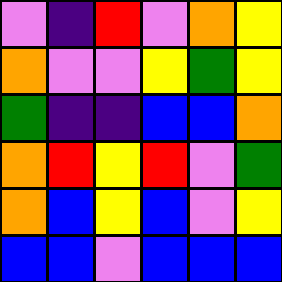[["violet", "indigo", "red", "violet", "orange", "yellow"], ["orange", "violet", "violet", "yellow", "green", "yellow"], ["green", "indigo", "indigo", "blue", "blue", "orange"], ["orange", "red", "yellow", "red", "violet", "green"], ["orange", "blue", "yellow", "blue", "violet", "yellow"], ["blue", "blue", "violet", "blue", "blue", "blue"]]